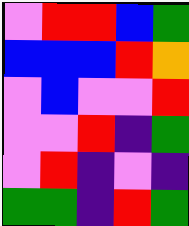[["violet", "red", "red", "blue", "green"], ["blue", "blue", "blue", "red", "orange"], ["violet", "blue", "violet", "violet", "red"], ["violet", "violet", "red", "indigo", "green"], ["violet", "red", "indigo", "violet", "indigo"], ["green", "green", "indigo", "red", "green"]]